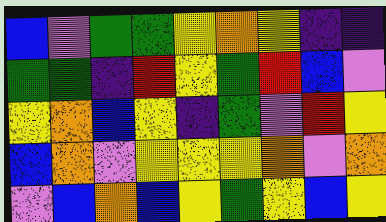[["blue", "violet", "green", "green", "yellow", "orange", "yellow", "indigo", "indigo"], ["green", "green", "indigo", "red", "yellow", "green", "red", "blue", "violet"], ["yellow", "orange", "blue", "yellow", "indigo", "green", "violet", "red", "yellow"], ["blue", "orange", "violet", "yellow", "yellow", "yellow", "orange", "violet", "orange"], ["violet", "blue", "orange", "blue", "yellow", "green", "yellow", "blue", "yellow"]]